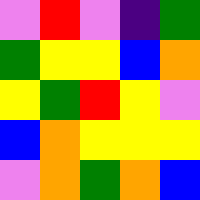[["violet", "red", "violet", "indigo", "green"], ["green", "yellow", "yellow", "blue", "orange"], ["yellow", "green", "red", "yellow", "violet"], ["blue", "orange", "yellow", "yellow", "yellow"], ["violet", "orange", "green", "orange", "blue"]]